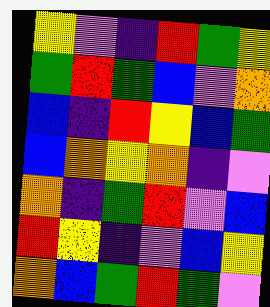[["yellow", "violet", "indigo", "red", "green", "yellow"], ["green", "red", "green", "blue", "violet", "orange"], ["blue", "indigo", "red", "yellow", "blue", "green"], ["blue", "orange", "yellow", "orange", "indigo", "violet"], ["orange", "indigo", "green", "red", "violet", "blue"], ["red", "yellow", "indigo", "violet", "blue", "yellow"], ["orange", "blue", "green", "red", "green", "violet"]]